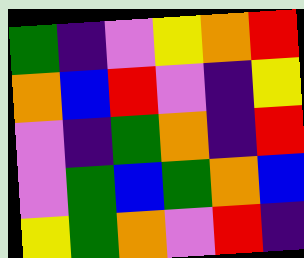[["green", "indigo", "violet", "yellow", "orange", "red"], ["orange", "blue", "red", "violet", "indigo", "yellow"], ["violet", "indigo", "green", "orange", "indigo", "red"], ["violet", "green", "blue", "green", "orange", "blue"], ["yellow", "green", "orange", "violet", "red", "indigo"]]